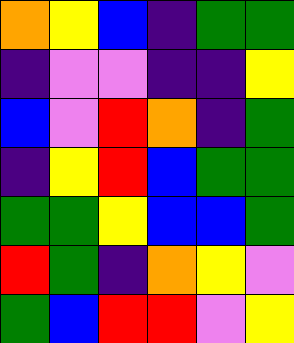[["orange", "yellow", "blue", "indigo", "green", "green"], ["indigo", "violet", "violet", "indigo", "indigo", "yellow"], ["blue", "violet", "red", "orange", "indigo", "green"], ["indigo", "yellow", "red", "blue", "green", "green"], ["green", "green", "yellow", "blue", "blue", "green"], ["red", "green", "indigo", "orange", "yellow", "violet"], ["green", "blue", "red", "red", "violet", "yellow"]]